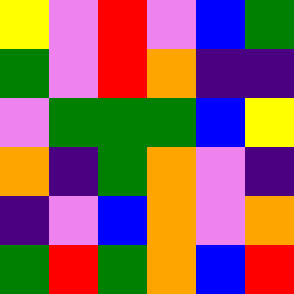[["yellow", "violet", "red", "violet", "blue", "green"], ["green", "violet", "red", "orange", "indigo", "indigo"], ["violet", "green", "green", "green", "blue", "yellow"], ["orange", "indigo", "green", "orange", "violet", "indigo"], ["indigo", "violet", "blue", "orange", "violet", "orange"], ["green", "red", "green", "orange", "blue", "red"]]